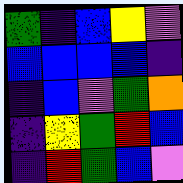[["green", "indigo", "blue", "yellow", "violet"], ["blue", "blue", "blue", "blue", "indigo"], ["indigo", "blue", "violet", "green", "orange"], ["indigo", "yellow", "green", "red", "blue"], ["indigo", "red", "green", "blue", "violet"]]